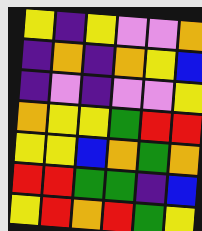[["yellow", "indigo", "yellow", "violet", "violet", "orange"], ["indigo", "orange", "indigo", "orange", "yellow", "blue"], ["indigo", "violet", "indigo", "violet", "violet", "yellow"], ["orange", "yellow", "yellow", "green", "red", "red"], ["yellow", "yellow", "blue", "orange", "green", "orange"], ["red", "red", "green", "green", "indigo", "blue"], ["yellow", "red", "orange", "red", "green", "yellow"]]